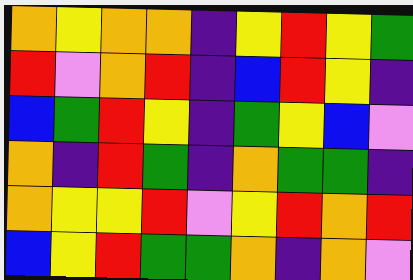[["orange", "yellow", "orange", "orange", "indigo", "yellow", "red", "yellow", "green"], ["red", "violet", "orange", "red", "indigo", "blue", "red", "yellow", "indigo"], ["blue", "green", "red", "yellow", "indigo", "green", "yellow", "blue", "violet"], ["orange", "indigo", "red", "green", "indigo", "orange", "green", "green", "indigo"], ["orange", "yellow", "yellow", "red", "violet", "yellow", "red", "orange", "red"], ["blue", "yellow", "red", "green", "green", "orange", "indigo", "orange", "violet"]]